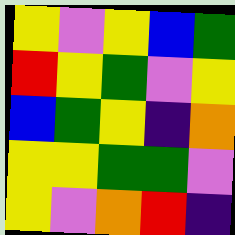[["yellow", "violet", "yellow", "blue", "green"], ["red", "yellow", "green", "violet", "yellow"], ["blue", "green", "yellow", "indigo", "orange"], ["yellow", "yellow", "green", "green", "violet"], ["yellow", "violet", "orange", "red", "indigo"]]